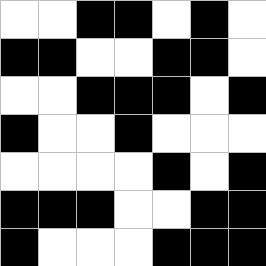[["white", "white", "black", "black", "white", "black", "white"], ["black", "black", "white", "white", "black", "black", "white"], ["white", "white", "black", "black", "black", "white", "black"], ["black", "white", "white", "black", "white", "white", "white"], ["white", "white", "white", "white", "black", "white", "black"], ["black", "black", "black", "white", "white", "black", "black"], ["black", "white", "white", "white", "black", "black", "black"]]